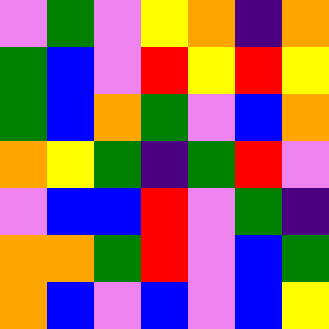[["violet", "green", "violet", "yellow", "orange", "indigo", "orange"], ["green", "blue", "violet", "red", "yellow", "red", "yellow"], ["green", "blue", "orange", "green", "violet", "blue", "orange"], ["orange", "yellow", "green", "indigo", "green", "red", "violet"], ["violet", "blue", "blue", "red", "violet", "green", "indigo"], ["orange", "orange", "green", "red", "violet", "blue", "green"], ["orange", "blue", "violet", "blue", "violet", "blue", "yellow"]]